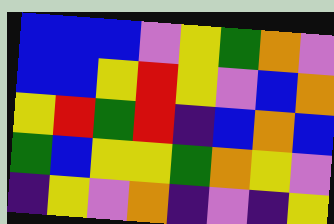[["blue", "blue", "blue", "violet", "yellow", "green", "orange", "violet"], ["blue", "blue", "yellow", "red", "yellow", "violet", "blue", "orange"], ["yellow", "red", "green", "red", "indigo", "blue", "orange", "blue"], ["green", "blue", "yellow", "yellow", "green", "orange", "yellow", "violet"], ["indigo", "yellow", "violet", "orange", "indigo", "violet", "indigo", "yellow"]]